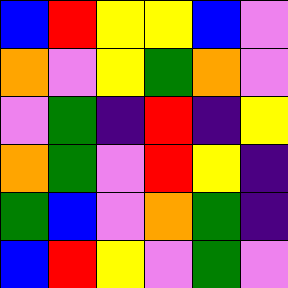[["blue", "red", "yellow", "yellow", "blue", "violet"], ["orange", "violet", "yellow", "green", "orange", "violet"], ["violet", "green", "indigo", "red", "indigo", "yellow"], ["orange", "green", "violet", "red", "yellow", "indigo"], ["green", "blue", "violet", "orange", "green", "indigo"], ["blue", "red", "yellow", "violet", "green", "violet"]]